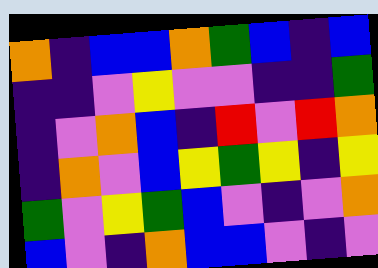[["orange", "indigo", "blue", "blue", "orange", "green", "blue", "indigo", "blue"], ["indigo", "indigo", "violet", "yellow", "violet", "violet", "indigo", "indigo", "green"], ["indigo", "violet", "orange", "blue", "indigo", "red", "violet", "red", "orange"], ["indigo", "orange", "violet", "blue", "yellow", "green", "yellow", "indigo", "yellow"], ["green", "violet", "yellow", "green", "blue", "violet", "indigo", "violet", "orange"], ["blue", "violet", "indigo", "orange", "blue", "blue", "violet", "indigo", "violet"]]